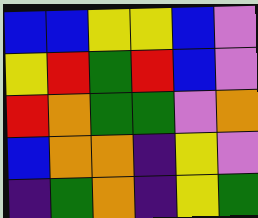[["blue", "blue", "yellow", "yellow", "blue", "violet"], ["yellow", "red", "green", "red", "blue", "violet"], ["red", "orange", "green", "green", "violet", "orange"], ["blue", "orange", "orange", "indigo", "yellow", "violet"], ["indigo", "green", "orange", "indigo", "yellow", "green"]]